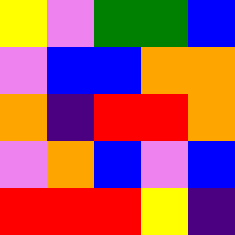[["yellow", "violet", "green", "green", "blue"], ["violet", "blue", "blue", "orange", "orange"], ["orange", "indigo", "red", "red", "orange"], ["violet", "orange", "blue", "violet", "blue"], ["red", "red", "red", "yellow", "indigo"]]